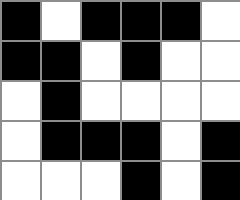[["black", "white", "black", "black", "black", "white"], ["black", "black", "white", "black", "white", "white"], ["white", "black", "white", "white", "white", "white"], ["white", "black", "black", "black", "white", "black"], ["white", "white", "white", "black", "white", "black"]]